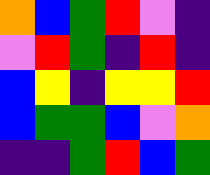[["orange", "blue", "green", "red", "violet", "indigo"], ["violet", "red", "green", "indigo", "red", "indigo"], ["blue", "yellow", "indigo", "yellow", "yellow", "red"], ["blue", "green", "green", "blue", "violet", "orange"], ["indigo", "indigo", "green", "red", "blue", "green"]]